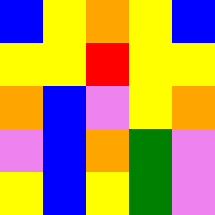[["blue", "yellow", "orange", "yellow", "blue"], ["yellow", "yellow", "red", "yellow", "yellow"], ["orange", "blue", "violet", "yellow", "orange"], ["violet", "blue", "orange", "green", "violet"], ["yellow", "blue", "yellow", "green", "violet"]]